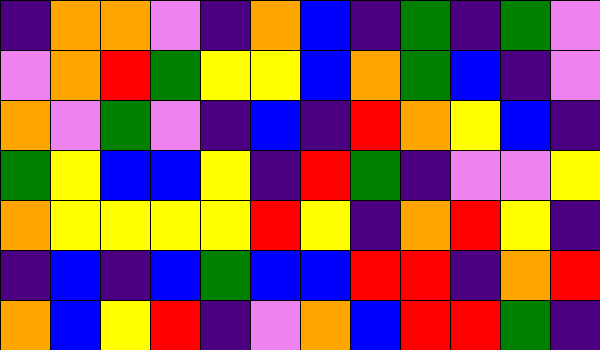[["indigo", "orange", "orange", "violet", "indigo", "orange", "blue", "indigo", "green", "indigo", "green", "violet"], ["violet", "orange", "red", "green", "yellow", "yellow", "blue", "orange", "green", "blue", "indigo", "violet"], ["orange", "violet", "green", "violet", "indigo", "blue", "indigo", "red", "orange", "yellow", "blue", "indigo"], ["green", "yellow", "blue", "blue", "yellow", "indigo", "red", "green", "indigo", "violet", "violet", "yellow"], ["orange", "yellow", "yellow", "yellow", "yellow", "red", "yellow", "indigo", "orange", "red", "yellow", "indigo"], ["indigo", "blue", "indigo", "blue", "green", "blue", "blue", "red", "red", "indigo", "orange", "red"], ["orange", "blue", "yellow", "red", "indigo", "violet", "orange", "blue", "red", "red", "green", "indigo"]]